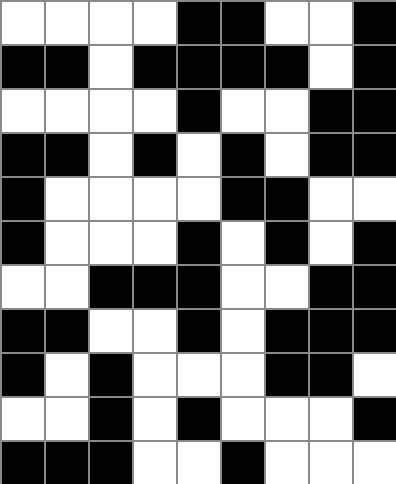[["white", "white", "white", "white", "black", "black", "white", "white", "black"], ["black", "black", "white", "black", "black", "black", "black", "white", "black"], ["white", "white", "white", "white", "black", "white", "white", "black", "black"], ["black", "black", "white", "black", "white", "black", "white", "black", "black"], ["black", "white", "white", "white", "white", "black", "black", "white", "white"], ["black", "white", "white", "white", "black", "white", "black", "white", "black"], ["white", "white", "black", "black", "black", "white", "white", "black", "black"], ["black", "black", "white", "white", "black", "white", "black", "black", "black"], ["black", "white", "black", "white", "white", "white", "black", "black", "white"], ["white", "white", "black", "white", "black", "white", "white", "white", "black"], ["black", "black", "black", "white", "white", "black", "white", "white", "white"]]